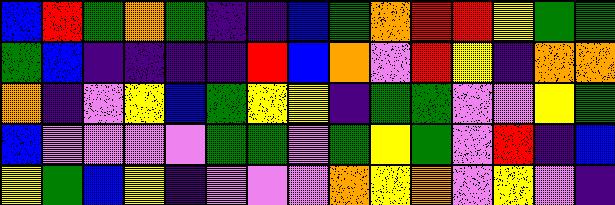[["blue", "red", "green", "orange", "green", "indigo", "indigo", "blue", "green", "orange", "red", "red", "yellow", "green", "green"], ["green", "blue", "indigo", "indigo", "indigo", "indigo", "red", "blue", "orange", "violet", "red", "yellow", "indigo", "orange", "orange"], ["orange", "indigo", "violet", "yellow", "blue", "green", "yellow", "yellow", "indigo", "green", "green", "violet", "violet", "yellow", "green"], ["blue", "violet", "violet", "violet", "violet", "green", "green", "violet", "green", "yellow", "green", "violet", "red", "indigo", "blue"], ["yellow", "green", "blue", "yellow", "indigo", "violet", "violet", "violet", "orange", "yellow", "orange", "violet", "yellow", "violet", "indigo"]]